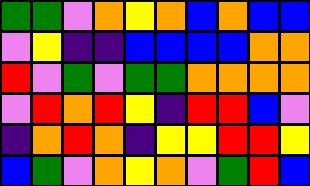[["green", "green", "violet", "orange", "yellow", "orange", "blue", "orange", "blue", "blue"], ["violet", "yellow", "indigo", "indigo", "blue", "blue", "blue", "blue", "orange", "orange"], ["red", "violet", "green", "violet", "green", "green", "orange", "orange", "orange", "orange"], ["violet", "red", "orange", "red", "yellow", "indigo", "red", "red", "blue", "violet"], ["indigo", "orange", "red", "orange", "indigo", "yellow", "yellow", "red", "red", "yellow"], ["blue", "green", "violet", "orange", "yellow", "orange", "violet", "green", "red", "blue"]]